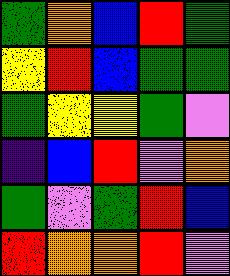[["green", "orange", "blue", "red", "green"], ["yellow", "red", "blue", "green", "green"], ["green", "yellow", "yellow", "green", "violet"], ["indigo", "blue", "red", "violet", "orange"], ["green", "violet", "green", "red", "blue"], ["red", "orange", "orange", "red", "violet"]]